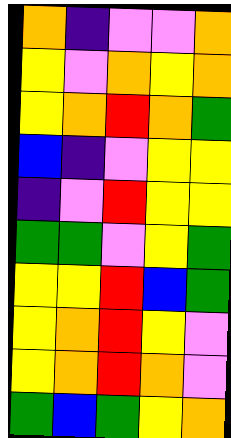[["orange", "indigo", "violet", "violet", "orange"], ["yellow", "violet", "orange", "yellow", "orange"], ["yellow", "orange", "red", "orange", "green"], ["blue", "indigo", "violet", "yellow", "yellow"], ["indigo", "violet", "red", "yellow", "yellow"], ["green", "green", "violet", "yellow", "green"], ["yellow", "yellow", "red", "blue", "green"], ["yellow", "orange", "red", "yellow", "violet"], ["yellow", "orange", "red", "orange", "violet"], ["green", "blue", "green", "yellow", "orange"]]